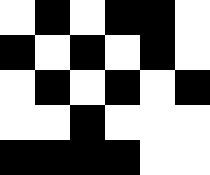[["white", "black", "white", "black", "black", "white"], ["black", "white", "black", "white", "black", "white"], ["white", "black", "white", "black", "white", "black"], ["white", "white", "black", "white", "white", "white"], ["black", "black", "black", "black", "white", "white"]]